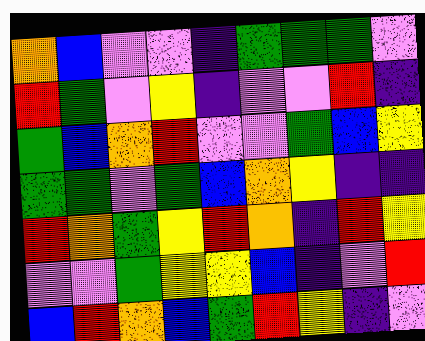[["orange", "blue", "violet", "violet", "indigo", "green", "green", "green", "violet"], ["red", "green", "violet", "yellow", "indigo", "violet", "violet", "red", "indigo"], ["green", "blue", "orange", "red", "violet", "violet", "green", "blue", "yellow"], ["green", "green", "violet", "green", "blue", "orange", "yellow", "indigo", "indigo"], ["red", "orange", "green", "yellow", "red", "orange", "indigo", "red", "yellow"], ["violet", "violet", "green", "yellow", "yellow", "blue", "indigo", "violet", "red"], ["blue", "red", "orange", "blue", "green", "red", "yellow", "indigo", "violet"]]